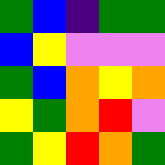[["green", "blue", "indigo", "green", "green"], ["blue", "yellow", "violet", "violet", "violet"], ["green", "blue", "orange", "yellow", "orange"], ["yellow", "green", "orange", "red", "violet"], ["green", "yellow", "red", "orange", "green"]]